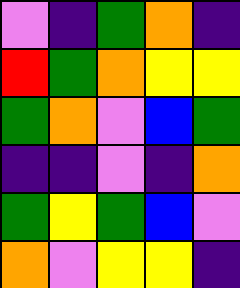[["violet", "indigo", "green", "orange", "indigo"], ["red", "green", "orange", "yellow", "yellow"], ["green", "orange", "violet", "blue", "green"], ["indigo", "indigo", "violet", "indigo", "orange"], ["green", "yellow", "green", "blue", "violet"], ["orange", "violet", "yellow", "yellow", "indigo"]]